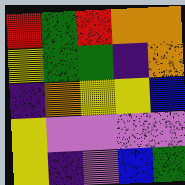[["red", "green", "red", "orange", "orange"], ["yellow", "green", "green", "indigo", "orange"], ["indigo", "orange", "yellow", "yellow", "blue"], ["yellow", "violet", "violet", "violet", "violet"], ["yellow", "indigo", "violet", "blue", "green"]]